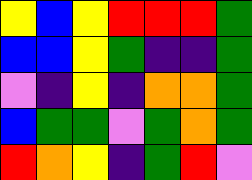[["yellow", "blue", "yellow", "red", "red", "red", "green"], ["blue", "blue", "yellow", "green", "indigo", "indigo", "green"], ["violet", "indigo", "yellow", "indigo", "orange", "orange", "green"], ["blue", "green", "green", "violet", "green", "orange", "green"], ["red", "orange", "yellow", "indigo", "green", "red", "violet"]]